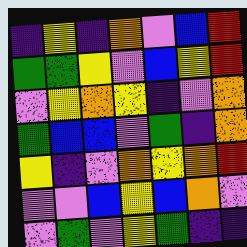[["indigo", "yellow", "indigo", "orange", "violet", "blue", "red"], ["green", "green", "yellow", "violet", "blue", "yellow", "red"], ["violet", "yellow", "orange", "yellow", "indigo", "violet", "orange"], ["green", "blue", "blue", "violet", "green", "indigo", "orange"], ["yellow", "indigo", "violet", "orange", "yellow", "orange", "red"], ["violet", "violet", "blue", "yellow", "blue", "orange", "violet"], ["violet", "green", "violet", "yellow", "green", "indigo", "indigo"]]